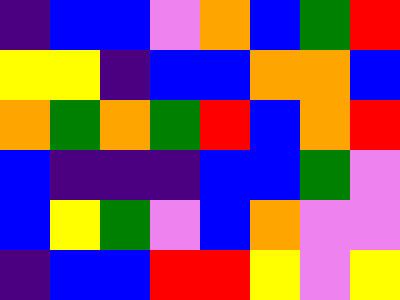[["indigo", "blue", "blue", "violet", "orange", "blue", "green", "red"], ["yellow", "yellow", "indigo", "blue", "blue", "orange", "orange", "blue"], ["orange", "green", "orange", "green", "red", "blue", "orange", "red"], ["blue", "indigo", "indigo", "indigo", "blue", "blue", "green", "violet"], ["blue", "yellow", "green", "violet", "blue", "orange", "violet", "violet"], ["indigo", "blue", "blue", "red", "red", "yellow", "violet", "yellow"]]